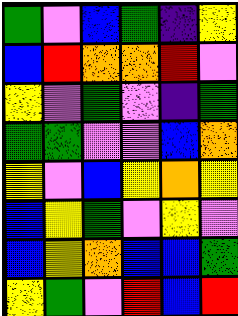[["green", "violet", "blue", "green", "indigo", "yellow"], ["blue", "red", "orange", "orange", "red", "violet"], ["yellow", "violet", "green", "violet", "indigo", "green"], ["green", "green", "violet", "violet", "blue", "orange"], ["yellow", "violet", "blue", "yellow", "orange", "yellow"], ["blue", "yellow", "green", "violet", "yellow", "violet"], ["blue", "yellow", "orange", "blue", "blue", "green"], ["yellow", "green", "violet", "red", "blue", "red"]]